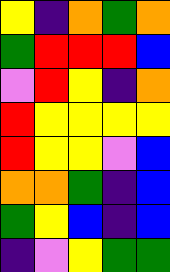[["yellow", "indigo", "orange", "green", "orange"], ["green", "red", "red", "red", "blue"], ["violet", "red", "yellow", "indigo", "orange"], ["red", "yellow", "yellow", "yellow", "yellow"], ["red", "yellow", "yellow", "violet", "blue"], ["orange", "orange", "green", "indigo", "blue"], ["green", "yellow", "blue", "indigo", "blue"], ["indigo", "violet", "yellow", "green", "green"]]